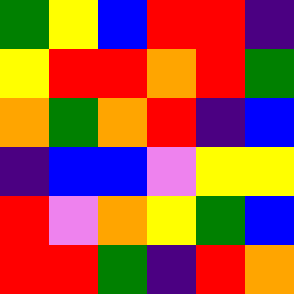[["green", "yellow", "blue", "red", "red", "indigo"], ["yellow", "red", "red", "orange", "red", "green"], ["orange", "green", "orange", "red", "indigo", "blue"], ["indigo", "blue", "blue", "violet", "yellow", "yellow"], ["red", "violet", "orange", "yellow", "green", "blue"], ["red", "red", "green", "indigo", "red", "orange"]]